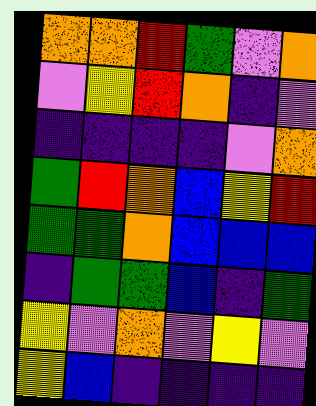[["orange", "orange", "red", "green", "violet", "orange"], ["violet", "yellow", "red", "orange", "indigo", "violet"], ["indigo", "indigo", "indigo", "indigo", "violet", "orange"], ["green", "red", "orange", "blue", "yellow", "red"], ["green", "green", "orange", "blue", "blue", "blue"], ["indigo", "green", "green", "blue", "indigo", "green"], ["yellow", "violet", "orange", "violet", "yellow", "violet"], ["yellow", "blue", "indigo", "indigo", "indigo", "indigo"]]